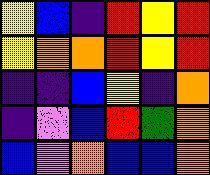[["yellow", "blue", "indigo", "red", "yellow", "red"], ["yellow", "orange", "orange", "red", "yellow", "red"], ["indigo", "indigo", "blue", "yellow", "indigo", "orange"], ["indigo", "violet", "blue", "red", "green", "orange"], ["blue", "violet", "orange", "blue", "blue", "orange"]]